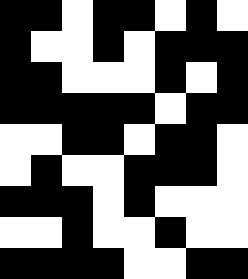[["black", "black", "white", "black", "black", "white", "black", "white"], ["black", "white", "white", "black", "white", "black", "black", "black"], ["black", "black", "white", "white", "white", "black", "white", "black"], ["black", "black", "black", "black", "black", "white", "black", "black"], ["white", "white", "black", "black", "white", "black", "black", "white"], ["white", "black", "white", "white", "black", "black", "black", "white"], ["black", "black", "black", "white", "black", "white", "white", "white"], ["white", "white", "black", "white", "white", "black", "white", "white"], ["black", "black", "black", "black", "white", "white", "black", "black"]]